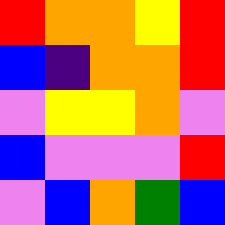[["red", "orange", "orange", "yellow", "red"], ["blue", "indigo", "orange", "orange", "red"], ["violet", "yellow", "yellow", "orange", "violet"], ["blue", "violet", "violet", "violet", "red"], ["violet", "blue", "orange", "green", "blue"]]